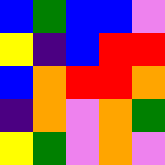[["blue", "green", "blue", "blue", "violet"], ["yellow", "indigo", "blue", "red", "red"], ["blue", "orange", "red", "red", "orange"], ["indigo", "orange", "violet", "orange", "green"], ["yellow", "green", "violet", "orange", "violet"]]